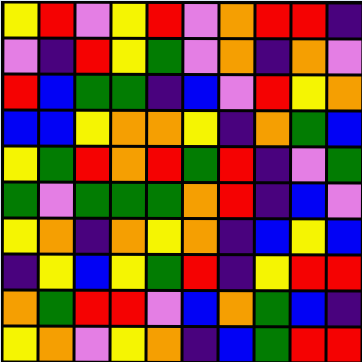[["yellow", "red", "violet", "yellow", "red", "violet", "orange", "red", "red", "indigo"], ["violet", "indigo", "red", "yellow", "green", "violet", "orange", "indigo", "orange", "violet"], ["red", "blue", "green", "green", "indigo", "blue", "violet", "red", "yellow", "orange"], ["blue", "blue", "yellow", "orange", "orange", "yellow", "indigo", "orange", "green", "blue"], ["yellow", "green", "red", "orange", "red", "green", "red", "indigo", "violet", "green"], ["green", "violet", "green", "green", "green", "orange", "red", "indigo", "blue", "violet"], ["yellow", "orange", "indigo", "orange", "yellow", "orange", "indigo", "blue", "yellow", "blue"], ["indigo", "yellow", "blue", "yellow", "green", "red", "indigo", "yellow", "red", "red"], ["orange", "green", "red", "red", "violet", "blue", "orange", "green", "blue", "indigo"], ["yellow", "orange", "violet", "yellow", "orange", "indigo", "blue", "green", "red", "red"]]